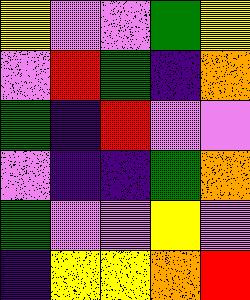[["yellow", "violet", "violet", "green", "yellow"], ["violet", "red", "green", "indigo", "orange"], ["green", "indigo", "red", "violet", "violet"], ["violet", "indigo", "indigo", "green", "orange"], ["green", "violet", "violet", "yellow", "violet"], ["indigo", "yellow", "yellow", "orange", "red"]]